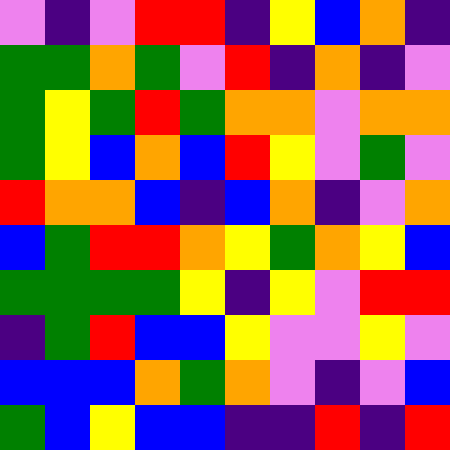[["violet", "indigo", "violet", "red", "red", "indigo", "yellow", "blue", "orange", "indigo"], ["green", "green", "orange", "green", "violet", "red", "indigo", "orange", "indigo", "violet"], ["green", "yellow", "green", "red", "green", "orange", "orange", "violet", "orange", "orange"], ["green", "yellow", "blue", "orange", "blue", "red", "yellow", "violet", "green", "violet"], ["red", "orange", "orange", "blue", "indigo", "blue", "orange", "indigo", "violet", "orange"], ["blue", "green", "red", "red", "orange", "yellow", "green", "orange", "yellow", "blue"], ["green", "green", "green", "green", "yellow", "indigo", "yellow", "violet", "red", "red"], ["indigo", "green", "red", "blue", "blue", "yellow", "violet", "violet", "yellow", "violet"], ["blue", "blue", "blue", "orange", "green", "orange", "violet", "indigo", "violet", "blue"], ["green", "blue", "yellow", "blue", "blue", "indigo", "indigo", "red", "indigo", "red"]]